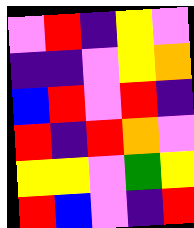[["violet", "red", "indigo", "yellow", "violet"], ["indigo", "indigo", "violet", "yellow", "orange"], ["blue", "red", "violet", "red", "indigo"], ["red", "indigo", "red", "orange", "violet"], ["yellow", "yellow", "violet", "green", "yellow"], ["red", "blue", "violet", "indigo", "red"]]